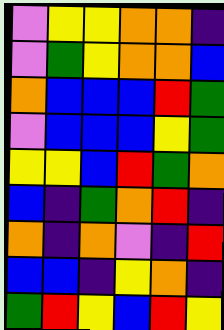[["violet", "yellow", "yellow", "orange", "orange", "indigo"], ["violet", "green", "yellow", "orange", "orange", "blue"], ["orange", "blue", "blue", "blue", "red", "green"], ["violet", "blue", "blue", "blue", "yellow", "green"], ["yellow", "yellow", "blue", "red", "green", "orange"], ["blue", "indigo", "green", "orange", "red", "indigo"], ["orange", "indigo", "orange", "violet", "indigo", "red"], ["blue", "blue", "indigo", "yellow", "orange", "indigo"], ["green", "red", "yellow", "blue", "red", "yellow"]]